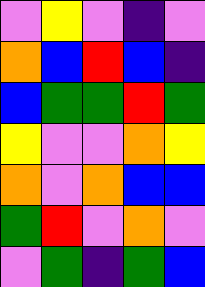[["violet", "yellow", "violet", "indigo", "violet"], ["orange", "blue", "red", "blue", "indigo"], ["blue", "green", "green", "red", "green"], ["yellow", "violet", "violet", "orange", "yellow"], ["orange", "violet", "orange", "blue", "blue"], ["green", "red", "violet", "orange", "violet"], ["violet", "green", "indigo", "green", "blue"]]